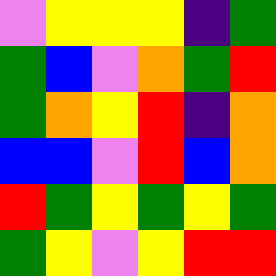[["violet", "yellow", "yellow", "yellow", "indigo", "green"], ["green", "blue", "violet", "orange", "green", "red"], ["green", "orange", "yellow", "red", "indigo", "orange"], ["blue", "blue", "violet", "red", "blue", "orange"], ["red", "green", "yellow", "green", "yellow", "green"], ["green", "yellow", "violet", "yellow", "red", "red"]]